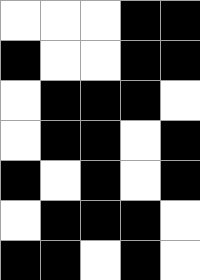[["white", "white", "white", "black", "black"], ["black", "white", "white", "black", "black"], ["white", "black", "black", "black", "white"], ["white", "black", "black", "white", "black"], ["black", "white", "black", "white", "black"], ["white", "black", "black", "black", "white"], ["black", "black", "white", "black", "white"]]